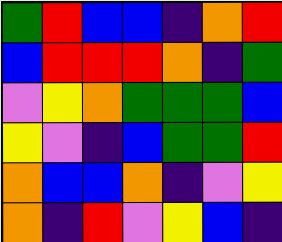[["green", "red", "blue", "blue", "indigo", "orange", "red"], ["blue", "red", "red", "red", "orange", "indigo", "green"], ["violet", "yellow", "orange", "green", "green", "green", "blue"], ["yellow", "violet", "indigo", "blue", "green", "green", "red"], ["orange", "blue", "blue", "orange", "indigo", "violet", "yellow"], ["orange", "indigo", "red", "violet", "yellow", "blue", "indigo"]]